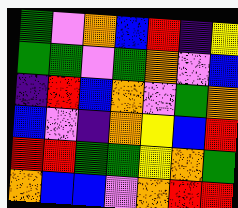[["green", "violet", "orange", "blue", "red", "indigo", "yellow"], ["green", "green", "violet", "green", "orange", "violet", "blue"], ["indigo", "red", "blue", "orange", "violet", "green", "orange"], ["blue", "violet", "indigo", "orange", "yellow", "blue", "red"], ["red", "red", "green", "green", "yellow", "orange", "green"], ["orange", "blue", "blue", "violet", "orange", "red", "red"]]